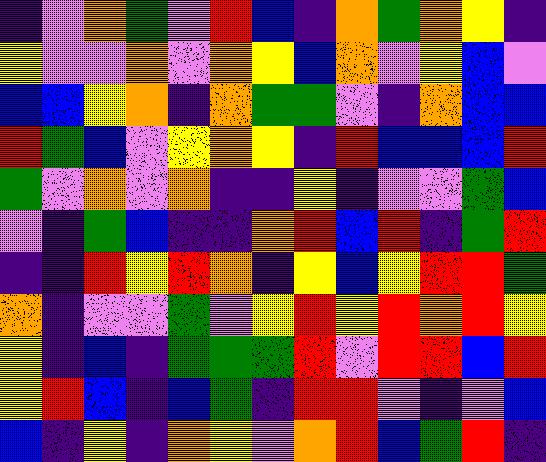[["indigo", "violet", "orange", "green", "violet", "red", "blue", "indigo", "orange", "green", "orange", "yellow", "indigo"], ["yellow", "violet", "violet", "orange", "violet", "orange", "yellow", "blue", "orange", "violet", "yellow", "blue", "violet"], ["blue", "blue", "yellow", "orange", "indigo", "orange", "green", "green", "violet", "indigo", "orange", "blue", "blue"], ["red", "green", "blue", "violet", "yellow", "orange", "yellow", "indigo", "red", "blue", "blue", "blue", "red"], ["green", "violet", "orange", "violet", "orange", "indigo", "indigo", "yellow", "indigo", "violet", "violet", "green", "blue"], ["violet", "indigo", "green", "blue", "indigo", "indigo", "orange", "red", "blue", "red", "indigo", "green", "red"], ["indigo", "indigo", "red", "yellow", "red", "orange", "indigo", "yellow", "blue", "yellow", "red", "red", "green"], ["orange", "indigo", "violet", "violet", "green", "violet", "yellow", "red", "yellow", "red", "orange", "red", "yellow"], ["yellow", "indigo", "blue", "indigo", "green", "green", "green", "red", "violet", "red", "red", "blue", "red"], ["yellow", "red", "blue", "indigo", "blue", "green", "indigo", "red", "red", "violet", "indigo", "violet", "blue"], ["blue", "indigo", "yellow", "indigo", "orange", "yellow", "violet", "orange", "red", "blue", "green", "red", "indigo"]]